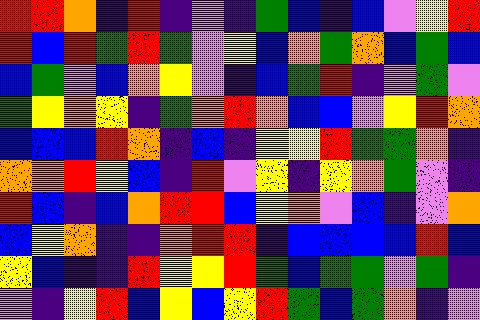[["red", "red", "orange", "indigo", "red", "indigo", "violet", "indigo", "green", "blue", "indigo", "blue", "violet", "yellow", "red"], ["red", "blue", "red", "green", "red", "green", "violet", "yellow", "blue", "orange", "green", "orange", "blue", "green", "blue"], ["blue", "green", "violet", "blue", "orange", "yellow", "violet", "indigo", "blue", "green", "red", "indigo", "violet", "green", "violet"], ["green", "yellow", "orange", "yellow", "indigo", "green", "orange", "red", "orange", "blue", "blue", "violet", "yellow", "red", "orange"], ["blue", "blue", "blue", "red", "orange", "indigo", "blue", "indigo", "yellow", "yellow", "red", "green", "green", "orange", "indigo"], ["orange", "orange", "red", "yellow", "blue", "indigo", "red", "violet", "yellow", "indigo", "yellow", "orange", "green", "violet", "indigo"], ["red", "blue", "indigo", "blue", "orange", "red", "red", "blue", "yellow", "orange", "violet", "blue", "indigo", "violet", "orange"], ["blue", "yellow", "orange", "indigo", "indigo", "orange", "red", "red", "indigo", "blue", "blue", "blue", "blue", "red", "blue"], ["yellow", "blue", "indigo", "indigo", "red", "yellow", "yellow", "red", "green", "blue", "green", "green", "violet", "green", "indigo"], ["violet", "indigo", "yellow", "red", "blue", "yellow", "blue", "yellow", "red", "green", "blue", "green", "orange", "indigo", "violet"]]